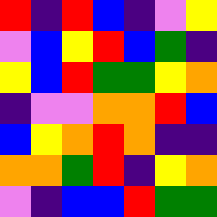[["red", "indigo", "red", "blue", "indigo", "violet", "yellow"], ["violet", "blue", "yellow", "red", "blue", "green", "indigo"], ["yellow", "blue", "red", "green", "green", "yellow", "orange"], ["indigo", "violet", "violet", "orange", "orange", "red", "blue"], ["blue", "yellow", "orange", "red", "orange", "indigo", "indigo"], ["orange", "orange", "green", "red", "indigo", "yellow", "orange"], ["violet", "indigo", "blue", "blue", "red", "green", "green"]]